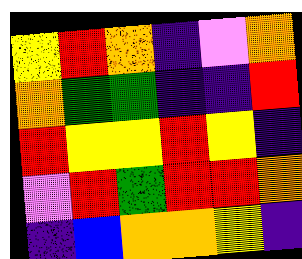[["yellow", "red", "orange", "indigo", "violet", "orange"], ["orange", "green", "green", "indigo", "indigo", "red"], ["red", "yellow", "yellow", "red", "yellow", "indigo"], ["violet", "red", "green", "red", "red", "orange"], ["indigo", "blue", "orange", "orange", "yellow", "indigo"]]